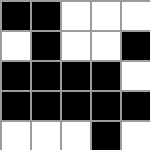[["black", "black", "white", "white", "white"], ["white", "black", "white", "white", "black"], ["black", "black", "black", "black", "white"], ["black", "black", "black", "black", "black"], ["white", "white", "white", "black", "white"]]